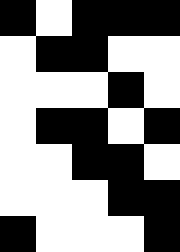[["black", "white", "black", "black", "black"], ["white", "black", "black", "white", "white"], ["white", "white", "white", "black", "white"], ["white", "black", "black", "white", "black"], ["white", "white", "black", "black", "white"], ["white", "white", "white", "black", "black"], ["black", "white", "white", "white", "black"]]